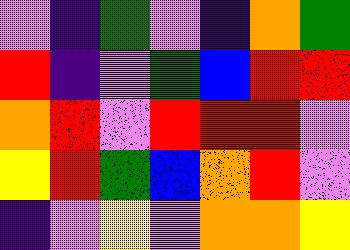[["violet", "indigo", "green", "violet", "indigo", "orange", "green"], ["red", "indigo", "violet", "green", "blue", "red", "red"], ["orange", "red", "violet", "red", "red", "red", "violet"], ["yellow", "red", "green", "blue", "orange", "red", "violet"], ["indigo", "violet", "yellow", "violet", "orange", "orange", "yellow"]]